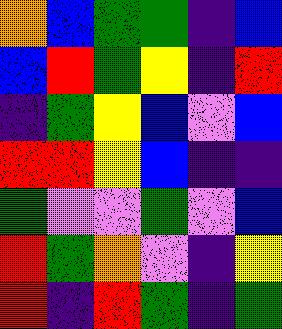[["orange", "blue", "green", "green", "indigo", "blue"], ["blue", "red", "green", "yellow", "indigo", "red"], ["indigo", "green", "yellow", "blue", "violet", "blue"], ["red", "red", "yellow", "blue", "indigo", "indigo"], ["green", "violet", "violet", "green", "violet", "blue"], ["red", "green", "orange", "violet", "indigo", "yellow"], ["red", "indigo", "red", "green", "indigo", "green"]]